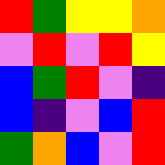[["red", "green", "yellow", "yellow", "orange"], ["violet", "red", "violet", "red", "yellow"], ["blue", "green", "red", "violet", "indigo"], ["blue", "indigo", "violet", "blue", "red"], ["green", "orange", "blue", "violet", "red"]]